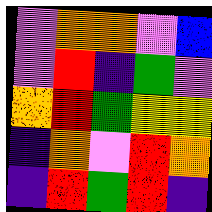[["violet", "orange", "orange", "violet", "blue"], ["violet", "red", "indigo", "green", "violet"], ["orange", "red", "green", "yellow", "yellow"], ["indigo", "orange", "violet", "red", "orange"], ["indigo", "red", "green", "red", "indigo"]]